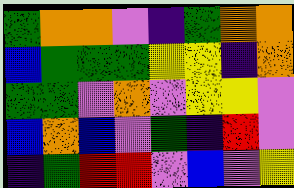[["green", "orange", "orange", "violet", "indigo", "green", "orange", "orange"], ["blue", "green", "green", "green", "yellow", "yellow", "indigo", "orange"], ["green", "green", "violet", "orange", "violet", "yellow", "yellow", "violet"], ["blue", "orange", "blue", "violet", "green", "indigo", "red", "violet"], ["indigo", "green", "red", "red", "violet", "blue", "violet", "yellow"]]